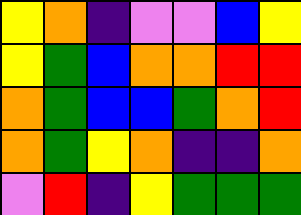[["yellow", "orange", "indigo", "violet", "violet", "blue", "yellow"], ["yellow", "green", "blue", "orange", "orange", "red", "red"], ["orange", "green", "blue", "blue", "green", "orange", "red"], ["orange", "green", "yellow", "orange", "indigo", "indigo", "orange"], ["violet", "red", "indigo", "yellow", "green", "green", "green"]]